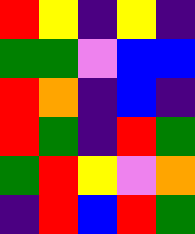[["red", "yellow", "indigo", "yellow", "indigo"], ["green", "green", "violet", "blue", "blue"], ["red", "orange", "indigo", "blue", "indigo"], ["red", "green", "indigo", "red", "green"], ["green", "red", "yellow", "violet", "orange"], ["indigo", "red", "blue", "red", "green"]]